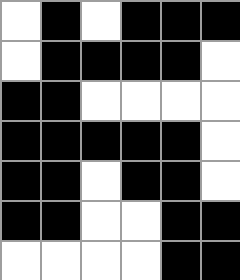[["white", "black", "white", "black", "black", "black"], ["white", "black", "black", "black", "black", "white"], ["black", "black", "white", "white", "white", "white"], ["black", "black", "black", "black", "black", "white"], ["black", "black", "white", "black", "black", "white"], ["black", "black", "white", "white", "black", "black"], ["white", "white", "white", "white", "black", "black"]]